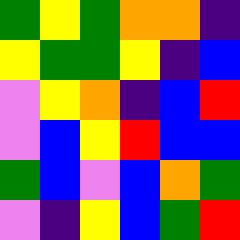[["green", "yellow", "green", "orange", "orange", "indigo"], ["yellow", "green", "green", "yellow", "indigo", "blue"], ["violet", "yellow", "orange", "indigo", "blue", "red"], ["violet", "blue", "yellow", "red", "blue", "blue"], ["green", "blue", "violet", "blue", "orange", "green"], ["violet", "indigo", "yellow", "blue", "green", "red"]]